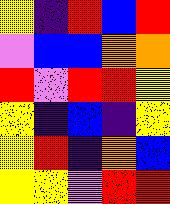[["yellow", "indigo", "red", "blue", "red"], ["violet", "blue", "blue", "orange", "orange"], ["red", "violet", "red", "red", "yellow"], ["yellow", "indigo", "blue", "indigo", "yellow"], ["yellow", "red", "indigo", "orange", "blue"], ["yellow", "yellow", "violet", "red", "red"]]